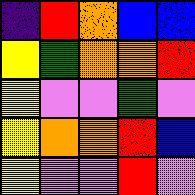[["indigo", "red", "orange", "blue", "blue"], ["yellow", "green", "orange", "orange", "red"], ["yellow", "violet", "violet", "green", "violet"], ["yellow", "orange", "orange", "red", "blue"], ["yellow", "violet", "violet", "red", "violet"]]